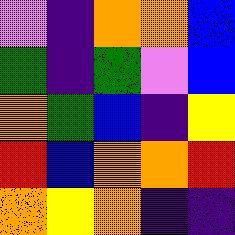[["violet", "indigo", "orange", "orange", "blue"], ["green", "indigo", "green", "violet", "blue"], ["orange", "green", "blue", "indigo", "yellow"], ["red", "blue", "orange", "orange", "red"], ["orange", "yellow", "orange", "indigo", "indigo"]]